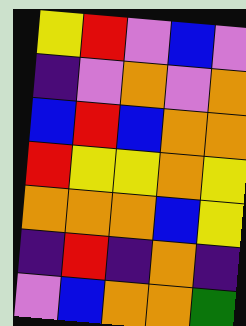[["yellow", "red", "violet", "blue", "violet"], ["indigo", "violet", "orange", "violet", "orange"], ["blue", "red", "blue", "orange", "orange"], ["red", "yellow", "yellow", "orange", "yellow"], ["orange", "orange", "orange", "blue", "yellow"], ["indigo", "red", "indigo", "orange", "indigo"], ["violet", "blue", "orange", "orange", "green"]]